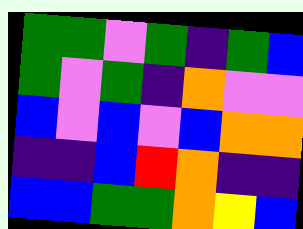[["green", "green", "violet", "green", "indigo", "green", "blue"], ["green", "violet", "green", "indigo", "orange", "violet", "violet"], ["blue", "violet", "blue", "violet", "blue", "orange", "orange"], ["indigo", "indigo", "blue", "red", "orange", "indigo", "indigo"], ["blue", "blue", "green", "green", "orange", "yellow", "blue"]]